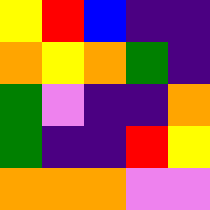[["yellow", "red", "blue", "indigo", "indigo"], ["orange", "yellow", "orange", "green", "indigo"], ["green", "violet", "indigo", "indigo", "orange"], ["green", "indigo", "indigo", "red", "yellow"], ["orange", "orange", "orange", "violet", "violet"]]